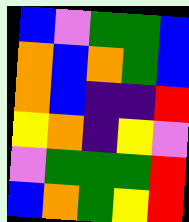[["blue", "violet", "green", "green", "blue"], ["orange", "blue", "orange", "green", "blue"], ["orange", "blue", "indigo", "indigo", "red"], ["yellow", "orange", "indigo", "yellow", "violet"], ["violet", "green", "green", "green", "red"], ["blue", "orange", "green", "yellow", "red"]]